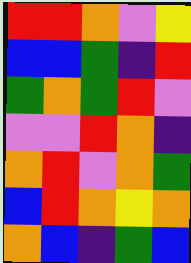[["red", "red", "orange", "violet", "yellow"], ["blue", "blue", "green", "indigo", "red"], ["green", "orange", "green", "red", "violet"], ["violet", "violet", "red", "orange", "indigo"], ["orange", "red", "violet", "orange", "green"], ["blue", "red", "orange", "yellow", "orange"], ["orange", "blue", "indigo", "green", "blue"]]